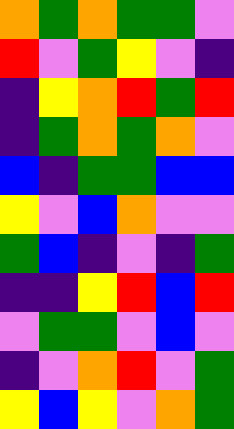[["orange", "green", "orange", "green", "green", "violet"], ["red", "violet", "green", "yellow", "violet", "indigo"], ["indigo", "yellow", "orange", "red", "green", "red"], ["indigo", "green", "orange", "green", "orange", "violet"], ["blue", "indigo", "green", "green", "blue", "blue"], ["yellow", "violet", "blue", "orange", "violet", "violet"], ["green", "blue", "indigo", "violet", "indigo", "green"], ["indigo", "indigo", "yellow", "red", "blue", "red"], ["violet", "green", "green", "violet", "blue", "violet"], ["indigo", "violet", "orange", "red", "violet", "green"], ["yellow", "blue", "yellow", "violet", "orange", "green"]]